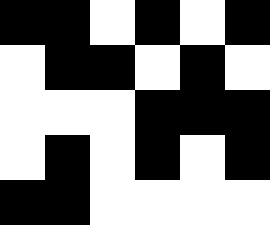[["black", "black", "white", "black", "white", "black"], ["white", "black", "black", "white", "black", "white"], ["white", "white", "white", "black", "black", "black"], ["white", "black", "white", "black", "white", "black"], ["black", "black", "white", "white", "white", "white"]]